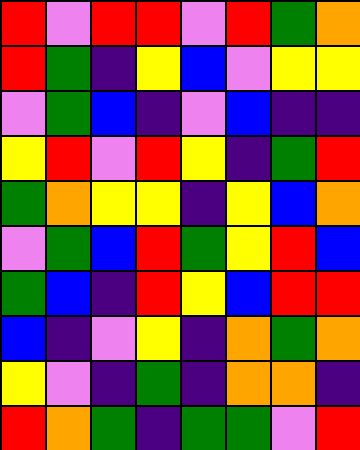[["red", "violet", "red", "red", "violet", "red", "green", "orange"], ["red", "green", "indigo", "yellow", "blue", "violet", "yellow", "yellow"], ["violet", "green", "blue", "indigo", "violet", "blue", "indigo", "indigo"], ["yellow", "red", "violet", "red", "yellow", "indigo", "green", "red"], ["green", "orange", "yellow", "yellow", "indigo", "yellow", "blue", "orange"], ["violet", "green", "blue", "red", "green", "yellow", "red", "blue"], ["green", "blue", "indigo", "red", "yellow", "blue", "red", "red"], ["blue", "indigo", "violet", "yellow", "indigo", "orange", "green", "orange"], ["yellow", "violet", "indigo", "green", "indigo", "orange", "orange", "indigo"], ["red", "orange", "green", "indigo", "green", "green", "violet", "red"]]